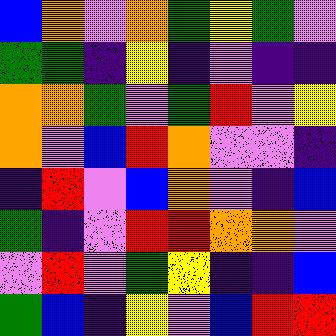[["blue", "orange", "violet", "orange", "green", "yellow", "green", "violet"], ["green", "green", "indigo", "yellow", "indigo", "violet", "indigo", "indigo"], ["orange", "orange", "green", "violet", "green", "red", "violet", "yellow"], ["orange", "violet", "blue", "red", "orange", "violet", "violet", "indigo"], ["indigo", "red", "violet", "blue", "orange", "violet", "indigo", "blue"], ["green", "indigo", "violet", "red", "red", "orange", "orange", "violet"], ["violet", "red", "violet", "green", "yellow", "indigo", "indigo", "blue"], ["green", "blue", "indigo", "yellow", "violet", "blue", "red", "red"]]